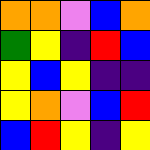[["orange", "orange", "violet", "blue", "orange"], ["green", "yellow", "indigo", "red", "blue"], ["yellow", "blue", "yellow", "indigo", "indigo"], ["yellow", "orange", "violet", "blue", "red"], ["blue", "red", "yellow", "indigo", "yellow"]]